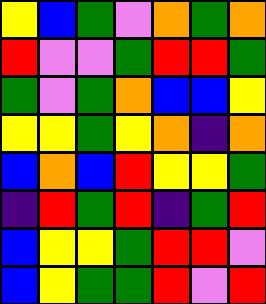[["yellow", "blue", "green", "violet", "orange", "green", "orange"], ["red", "violet", "violet", "green", "red", "red", "green"], ["green", "violet", "green", "orange", "blue", "blue", "yellow"], ["yellow", "yellow", "green", "yellow", "orange", "indigo", "orange"], ["blue", "orange", "blue", "red", "yellow", "yellow", "green"], ["indigo", "red", "green", "red", "indigo", "green", "red"], ["blue", "yellow", "yellow", "green", "red", "red", "violet"], ["blue", "yellow", "green", "green", "red", "violet", "red"]]